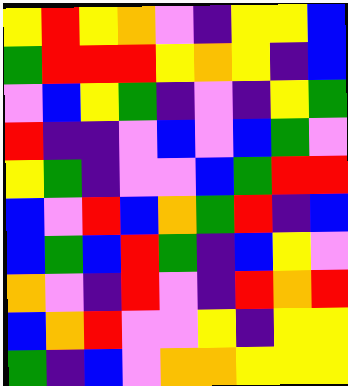[["yellow", "red", "yellow", "orange", "violet", "indigo", "yellow", "yellow", "blue"], ["green", "red", "red", "red", "yellow", "orange", "yellow", "indigo", "blue"], ["violet", "blue", "yellow", "green", "indigo", "violet", "indigo", "yellow", "green"], ["red", "indigo", "indigo", "violet", "blue", "violet", "blue", "green", "violet"], ["yellow", "green", "indigo", "violet", "violet", "blue", "green", "red", "red"], ["blue", "violet", "red", "blue", "orange", "green", "red", "indigo", "blue"], ["blue", "green", "blue", "red", "green", "indigo", "blue", "yellow", "violet"], ["orange", "violet", "indigo", "red", "violet", "indigo", "red", "orange", "red"], ["blue", "orange", "red", "violet", "violet", "yellow", "indigo", "yellow", "yellow"], ["green", "indigo", "blue", "violet", "orange", "orange", "yellow", "yellow", "yellow"]]